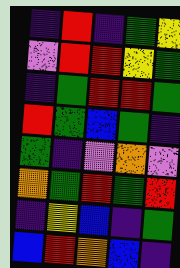[["indigo", "red", "indigo", "green", "yellow"], ["violet", "red", "red", "yellow", "green"], ["indigo", "green", "red", "red", "green"], ["red", "green", "blue", "green", "indigo"], ["green", "indigo", "violet", "orange", "violet"], ["orange", "green", "red", "green", "red"], ["indigo", "yellow", "blue", "indigo", "green"], ["blue", "red", "orange", "blue", "indigo"]]